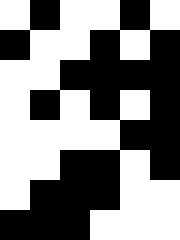[["white", "black", "white", "white", "black", "white"], ["black", "white", "white", "black", "white", "black"], ["white", "white", "black", "black", "black", "black"], ["white", "black", "white", "black", "white", "black"], ["white", "white", "white", "white", "black", "black"], ["white", "white", "black", "black", "white", "black"], ["white", "black", "black", "black", "white", "white"], ["black", "black", "black", "white", "white", "white"]]